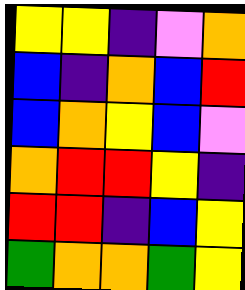[["yellow", "yellow", "indigo", "violet", "orange"], ["blue", "indigo", "orange", "blue", "red"], ["blue", "orange", "yellow", "blue", "violet"], ["orange", "red", "red", "yellow", "indigo"], ["red", "red", "indigo", "blue", "yellow"], ["green", "orange", "orange", "green", "yellow"]]